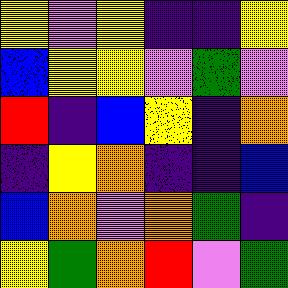[["yellow", "violet", "yellow", "indigo", "indigo", "yellow"], ["blue", "yellow", "yellow", "violet", "green", "violet"], ["red", "indigo", "blue", "yellow", "indigo", "orange"], ["indigo", "yellow", "orange", "indigo", "indigo", "blue"], ["blue", "orange", "violet", "orange", "green", "indigo"], ["yellow", "green", "orange", "red", "violet", "green"]]